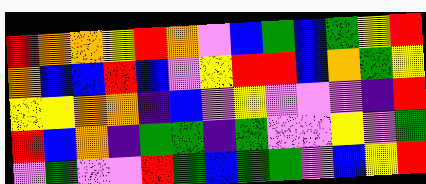[["red", "orange", "orange", "yellow", "red", "orange", "violet", "blue", "green", "blue", "green", "yellow", "red"], ["orange", "blue", "blue", "red", "blue", "violet", "yellow", "red", "red", "blue", "orange", "green", "yellow"], ["yellow", "yellow", "orange", "orange", "indigo", "blue", "violet", "yellow", "violet", "violet", "violet", "indigo", "red"], ["red", "blue", "orange", "indigo", "green", "green", "indigo", "green", "violet", "violet", "yellow", "violet", "green"], ["violet", "green", "violet", "violet", "red", "green", "blue", "green", "green", "violet", "blue", "yellow", "red"]]